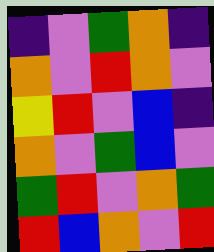[["indigo", "violet", "green", "orange", "indigo"], ["orange", "violet", "red", "orange", "violet"], ["yellow", "red", "violet", "blue", "indigo"], ["orange", "violet", "green", "blue", "violet"], ["green", "red", "violet", "orange", "green"], ["red", "blue", "orange", "violet", "red"]]